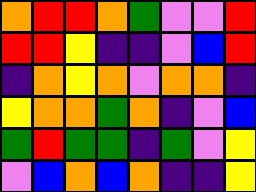[["orange", "red", "red", "orange", "green", "violet", "violet", "red"], ["red", "red", "yellow", "indigo", "indigo", "violet", "blue", "red"], ["indigo", "orange", "yellow", "orange", "violet", "orange", "orange", "indigo"], ["yellow", "orange", "orange", "green", "orange", "indigo", "violet", "blue"], ["green", "red", "green", "green", "indigo", "green", "violet", "yellow"], ["violet", "blue", "orange", "blue", "orange", "indigo", "indigo", "yellow"]]